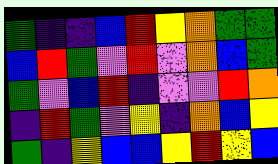[["green", "indigo", "indigo", "blue", "red", "yellow", "orange", "green", "green"], ["blue", "red", "green", "violet", "red", "violet", "orange", "blue", "green"], ["green", "violet", "blue", "red", "indigo", "violet", "violet", "red", "orange"], ["indigo", "red", "green", "violet", "yellow", "indigo", "orange", "blue", "yellow"], ["green", "indigo", "yellow", "blue", "blue", "yellow", "red", "yellow", "blue"]]